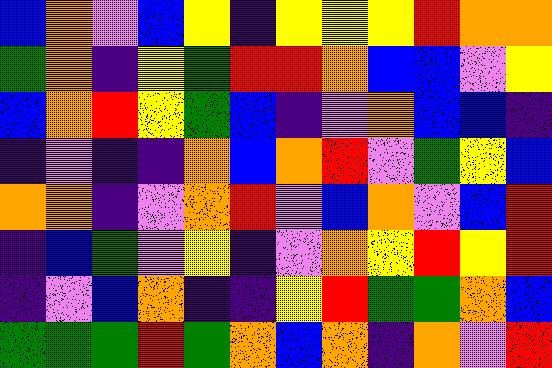[["blue", "orange", "violet", "blue", "yellow", "indigo", "yellow", "yellow", "yellow", "red", "orange", "orange"], ["green", "orange", "indigo", "yellow", "green", "red", "red", "orange", "blue", "blue", "violet", "yellow"], ["blue", "orange", "red", "yellow", "green", "blue", "indigo", "violet", "orange", "blue", "blue", "indigo"], ["indigo", "violet", "indigo", "indigo", "orange", "blue", "orange", "red", "violet", "green", "yellow", "blue"], ["orange", "orange", "indigo", "violet", "orange", "red", "violet", "blue", "orange", "violet", "blue", "red"], ["indigo", "blue", "green", "violet", "yellow", "indigo", "violet", "orange", "yellow", "red", "yellow", "red"], ["indigo", "violet", "blue", "orange", "indigo", "indigo", "yellow", "red", "green", "green", "orange", "blue"], ["green", "green", "green", "red", "green", "orange", "blue", "orange", "indigo", "orange", "violet", "red"]]